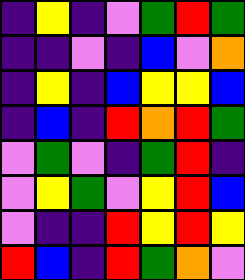[["indigo", "yellow", "indigo", "violet", "green", "red", "green"], ["indigo", "indigo", "violet", "indigo", "blue", "violet", "orange"], ["indigo", "yellow", "indigo", "blue", "yellow", "yellow", "blue"], ["indigo", "blue", "indigo", "red", "orange", "red", "green"], ["violet", "green", "violet", "indigo", "green", "red", "indigo"], ["violet", "yellow", "green", "violet", "yellow", "red", "blue"], ["violet", "indigo", "indigo", "red", "yellow", "red", "yellow"], ["red", "blue", "indigo", "red", "green", "orange", "violet"]]